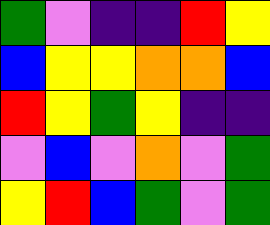[["green", "violet", "indigo", "indigo", "red", "yellow"], ["blue", "yellow", "yellow", "orange", "orange", "blue"], ["red", "yellow", "green", "yellow", "indigo", "indigo"], ["violet", "blue", "violet", "orange", "violet", "green"], ["yellow", "red", "blue", "green", "violet", "green"]]